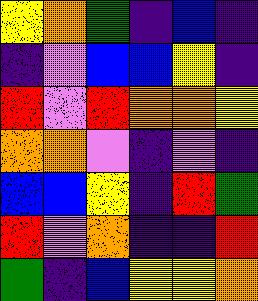[["yellow", "orange", "green", "indigo", "blue", "indigo"], ["indigo", "violet", "blue", "blue", "yellow", "indigo"], ["red", "violet", "red", "orange", "orange", "yellow"], ["orange", "orange", "violet", "indigo", "violet", "indigo"], ["blue", "blue", "yellow", "indigo", "red", "green"], ["red", "violet", "orange", "indigo", "indigo", "red"], ["green", "indigo", "blue", "yellow", "yellow", "orange"]]